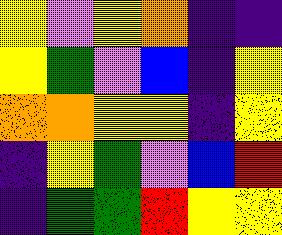[["yellow", "violet", "yellow", "orange", "indigo", "indigo"], ["yellow", "green", "violet", "blue", "indigo", "yellow"], ["orange", "orange", "yellow", "yellow", "indigo", "yellow"], ["indigo", "yellow", "green", "violet", "blue", "red"], ["indigo", "green", "green", "red", "yellow", "yellow"]]